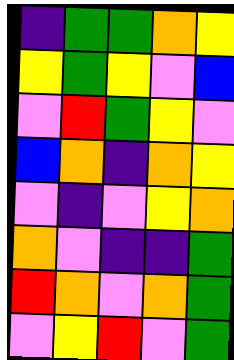[["indigo", "green", "green", "orange", "yellow"], ["yellow", "green", "yellow", "violet", "blue"], ["violet", "red", "green", "yellow", "violet"], ["blue", "orange", "indigo", "orange", "yellow"], ["violet", "indigo", "violet", "yellow", "orange"], ["orange", "violet", "indigo", "indigo", "green"], ["red", "orange", "violet", "orange", "green"], ["violet", "yellow", "red", "violet", "green"]]